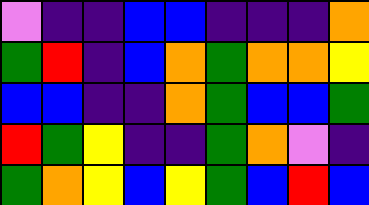[["violet", "indigo", "indigo", "blue", "blue", "indigo", "indigo", "indigo", "orange"], ["green", "red", "indigo", "blue", "orange", "green", "orange", "orange", "yellow"], ["blue", "blue", "indigo", "indigo", "orange", "green", "blue", "blue", "green"], ["red", "green", "yellow", "indigo", "indigo", "green", "orange", "violet", "indigo"], ["green", "orange", "yellow", "blue", "yellow", "green", "blue", "red", "blue"]]